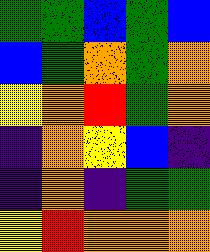[["green", "green", "blue", "green", "blue"], ["blue", "green", "orange", "green", "orange"], ["yellow", "orange", "red", "green", "orange"], ["indigo", "orange", "yellow", "blue", "indigo"], ["indigo", "orange", "indigo", "green", "green"], ["yellow", "red", "orange", "orange", "orange"]]